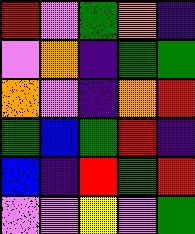[["red", "violet", "green", "orange", "indigo"], ["violet", "orange", "indigo", "green", "green"], ["orange", "violet", "indigo", "orange", "red"], ["green", "blue", "green", "red", "indigo"], ["blue", "indigo", "red", "green", "red"], ["violet", "violet", "yellow", "violet", "green"]]